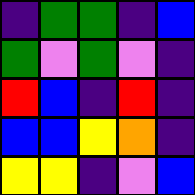[["indigo", "green", "green", "indigo", "blue"], ["green", "violet", "green", "violet", "indigo"], ["red", "blue", "indigo", "red", "indigo"], ["blue", "blue", "yellow", "orange", "indigo"], ["yellow", "yellow", "indigo", "violet", "blue"]]